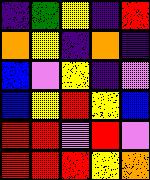[["indigo", "green", "yellow", "indigo", "red"], ["orange", "yellow", "indigo", "orange", "indigo"], ["blue", "violet", "yellow", "indigo", "violet"], ["blue", "yellow", "red", "yellow", "blue"], ["red", "red", "violet", "red", "violet"], ["red", "red", "red", "yellow", "orange"]]